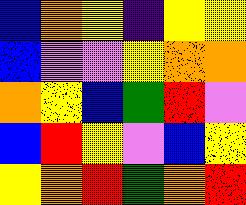[["blue", "orange", "yellow", "indigo", "yellow", "yellow"], ["blue", "violet", "violet", "yellow", "orange", "orange"], ["orange", "yellow", "blue", "green", "red", "violet"], ["blue", "red", "yellow", "violet", "blue", "yellow"], ["yellow", "orange", "red", "green", "orange", "red"]]